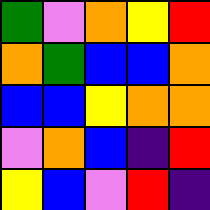[["green", "violet", "orange", "yellow", "red"], ["orange", "green", "blue", "blue", "orange"], ["blue", "blue", "yellow", "orange", "orange"], ["violet", "orange", "blue", "indigo", "red"], ["yellow", "blue", "violet", "red", "indigo"]]